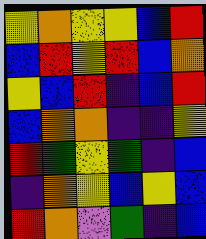[["yellow", "orange", "yellow", "yellow", "blue", "red"], ["blue", "red", "yellow", "red", "blue", "orange"], ["yellow", "blue", "red", "indigo", "blue", "red"], ["blue", "orange", "orange", "indigo", "indigo", "yellow"], ["red", "green", "yellow", "green", "indigo", "blue"], ["indigo", "orange", "yellow", "blue", "yellow", "blue"], ["red", "orange", "violet", "green", "indigo", "blue"]]